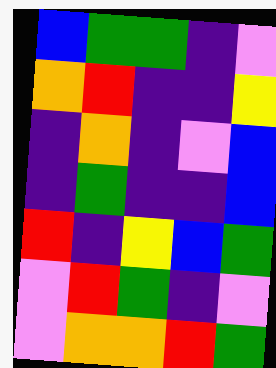[["blue", "green", "green", "indigo", "violet"], ["orange", "red", "indigo", "indigo", "yellow"], ["indigo", "orange", "indigo", "violet", "blue"], ["indigo", "green", "indigo", "indigo", "blue"], ["red", "indigo", "yellow", "blue", "green"], ["violet", "red", "green", "indigo", "violet"], ["violet", "orange", "orange", "red", "green"]]